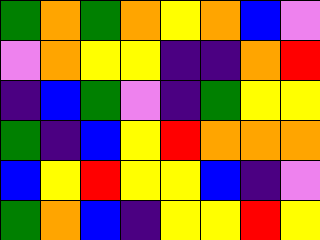[["green", "orange", "green", "orange", "yellow", "orange", "blue", "violet"], ["violet", "orange", "yellow", "yellow", "indigo", "indigo", "orange", "red"], ["indigo", "blue", "green", "violet", "indigo", "green", "yellow", "yellow"], ["green", "indigo", "blue", "yellow", "red", "orange", "orange", "orange"], ["blue", "yellow", "red", "yellow", "yellow", "blue", "indigo", "violet"], ["green", "orange", "blue", "indigo", "yellow", "yellow", "red", "yellow"]]